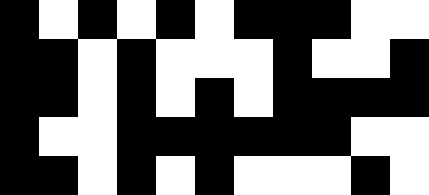[["black", "white", "black", "white", "black", "white", "black", "black", "black", "white", "white"], ["black", "black", "white", "black", "white", "white", "white", "black", "white", "white", "black"], ["black", "black", "white", "black", "white", "black", "white", "black", "black", "black", "black"], ["black", "white", "white", "black", "black", "black", "black", "black", "black", "white", "white"], ["black", "black", "white", "black", "white", "black", "white", "white", "white", "black", "white"]]